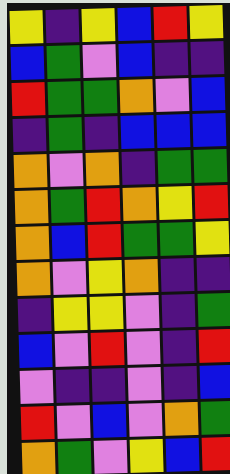[["yellow", "indigo", "yellow", "blue", "red", "yellow"], ["blue", "green", "violet", "blue", "indigo", "indigo"], ["red", "green", "green", "orange", "violet", "blue"], ["indigo", "green", "indigo", "blue", "blue", "blue"], ["orange", "violet", "orange", "indigo", "green", "green"], ["orange", "green", "red", "orange", "yellow", "red"], ["orange", "blue", "red", "green", "green", "yellow"], ["orange", "violet", "yellow", "orange", "indigo", "indigo"], ["indigo", "yellow", "yellow", "violet", "indigo", "green"], ["blue", "violet", "red", "violet", "indigo", "red"], ["violet", "indigo", "indigo", "violet", "indigo", "blue"], ["red", "violet", "blue", "violet", "orange", "green"], ["orange", "green", "violet", "yellow", "blue", "red"]]